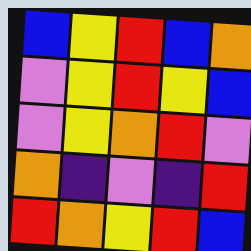[["blue", "yellow", "red", "blue", "orange"], ["violet", "yellow", "red", "yellow", "blue"], ["violet", "yellow", "orange", "red", "violet"], ["orange", "indigo", "violet", "indigo", "red"], ["red", "orange", "yellow", "red", "blue"]]